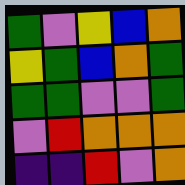[["green", "violet", "yellow", "blue", "orange"], ["yellow", "green", "blue", "orange", "green"], ["green", "green", "violet", "violet", "green"], ["violet", "red", "orange", "orange", "orange"], ["indigo", "indigo", "red", "violet", "orange"]]